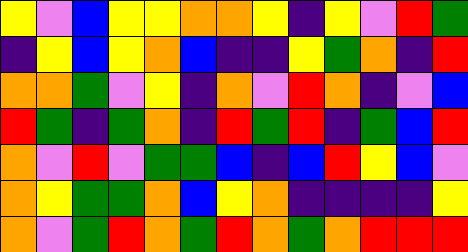[["yellow", "violet", "blue", "yellow", "yellow", "orange", "orange", "yellow", "indigo", "yellow", "violet", "red", "green"], ["indigo", "yellow", "blue", "yellow", "orange", "blue", "indigo", "indigo", "yellow", "green", "orange", "indigo", "red"], ["orange", "orange", "green", "violet", "yellow", "indigo", "orange", "violet", "red", "orange", "indigo", "violet", "blue"], ["red", "green", "indigo", "green", "orange", "indigo", "red", "green", "red", "indigo", "green", "blue", "red"], ["orange", "violet", "red", "violet", "green", "green", "blue", "indigo", "blue", "red", "yellow", "blue", "violet"], ["orange", "yellow", "green", "green", "orange", "blue", "yellow", "orange", "indigo", "indigo", "indigo", "indigo", "yellow"], ["orange", "violet", "green", "red", "orange", "green", "red", "orange", "green", "orange", "red", "red", "red"]]